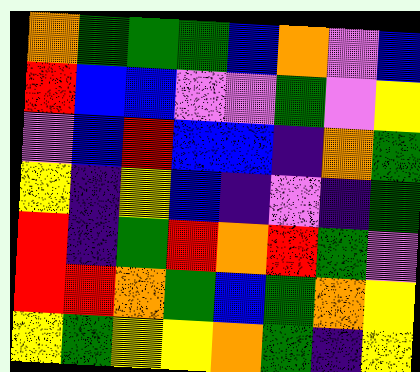[["orange", "green", "green", "green", "blue", "orange", "violet", "blue"], ["red", "blue", "blue", "violet", "violet", "green", "violet", "yellow"], ["violet", "blue", "red", "blue", "blue", "indigo", "orange", "green"], ["yellow", "indigo", "yellow", "blue", "indigo", "violet", "indigo", "green"], ["red", "indigo", "green", "red", "orange", "red", "green", "violet"], ["red", "red", "orange", "green", "blue", "green", "orange", "yellow"], ["yellow", "green", "yellow", "yellow", "orange", "green", "indigo", "yellow"]]